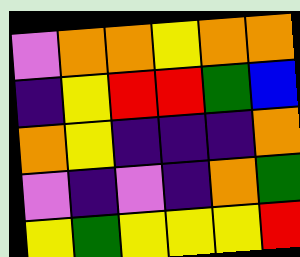[["violet", "orange", "orange", "yellow", "orange", "orange"], ["indigo", "yellow", "red", "red", "green", "blue"], ["orange", "yellow", "indigo", "indigo", "indigo", "orange"], ["violet", "indigo", "violet", "indigo", "orange", "green"], ["yellow", "green", "yellow", "yellow", "yellow", "red"]]